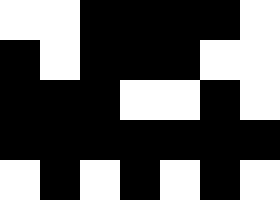[["white", "white", "black", "black", "black", "black", "white"], ["black", "white", "black", "black", "black", "white", "white"], ["black", "black", "black", "white", "white", "black", "white"], ["black", "black", "black", "black", "black", "black", "black"], ["white", "black", "white", "black", "white", "black", "white"]]